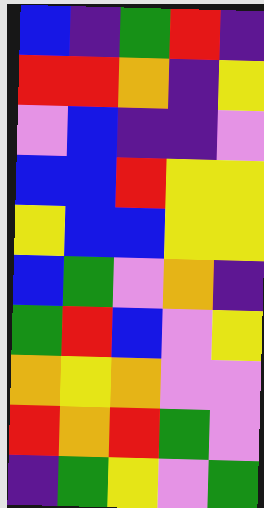[["blue", "indigo", "green", "red", "indigo"], ["red", "red", "orange", "indigo", "yellow"], ["violet", "blue", "indigo", "indigo", "violet"], ["blue", "blue", "red", "yellow", "yellow"], ["yellow", "blue", "blue", "yellow", "yellow"], ["blue", "green", "violet", "orange", "indigo"], ["green", "red", "blue", "violet", "yellow"], ["orange", "yellow", "orange", "violet", "violet"], ["red", "orange", "red", "green", "violet"], ["indigo", "green", "yellow", "violet", "green"]]